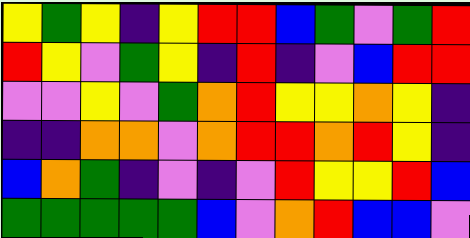[["yellow", "green", "yellow", "indigo", "yellow", "red", "red", "blue", "green", "violet", "green", "red"], ["red", "yellow", "violet", "green", "yellow", "indigo", "red", "indigo", "violet", "blue", "red", "red"], ["violet", "violet", "yellow", "violet", "green", "orange", "red", "yellow", "yellow", "orange", "yellow", "indigo"], ["indigo", "indigo", "orange", "orange", "violet", "orange", "red", "red", "orange", "red", "yellow", "indigo"], ["blue", "orange", "green", "indigo", "violet", "indigo", "violet", "red", "yellow", "yellow", "red", "blue"], ["green", "green", "green", "green", "green", "blue", "violet", "orange", "red", "blue", "blue", "violet"]]